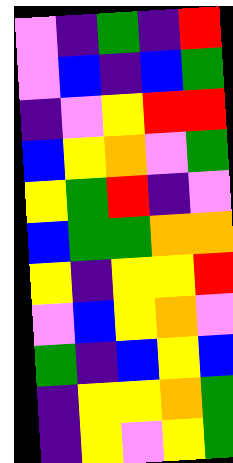[["violet", "indigo", "green", "indigo", "red"], ["violet", "blue", "indigo", "blue", "green"], ["indigo", "violet", "yellow", "red", "red"], ["blue", "yellow", "orange", "violet", "green"], ["yellow", "green", "red", "indigo", "violet"], ["blue", "green", "green", "orange", "orange"], ["yellow", "indigo", "yellow", "yellow", "red"], ["violet", "blue", "yellow", "orange", "violet"], ["green", "indigo", "blue", "yellow", "blue"], ["indigo", "yellow", "yellow", "orange", "green"], ["indigo", "yellow", "violet", "yellow", "green"]]